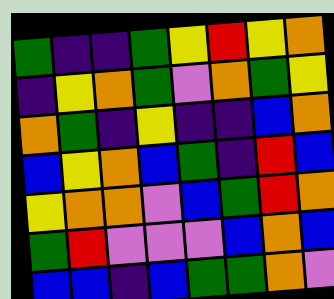[["green", "indigo", "indigo", "green", "yellow", "red", "yellow", "orange"], ["indigo", "yellow", "orange", "green", "violet", "orange", "green", "yellow"], ["orange", "green", "indigo", "yellow", "indigo", "indigo", "blue", "orange"], ["blue", "yellow", "orange", "blue", "green", "indigo", "red", "blue"], ["yellow", "orange", "orange", "violet", "blue", "green", "red", "orange"], ["green", "red", "violet", "violet", "violet", "blue", "orange", "blue"], ["blue", "blue", "indigo", "blue", "green", "green", "orange", "violet"]]